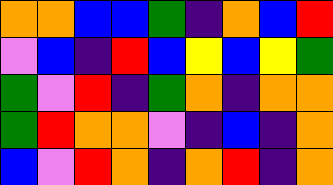[["orange", "orange", "blue", "blue", "green", "indigo", "orange", "blue", "red"], ["violet", "blue", "indigo", "red", "blue", "yellow", "blue", "yellow", "green"], ["green", "violet", "red", "indigo", "green", "orange", "indigo", "orange", "orange"], ["green", "red", "orange", "orange", "violet", "indigo", "blue", "indigo", "orange"], ["blue", "violet", "red", "orange", "indigo", "orange", "red", "indigo", "orange"]]